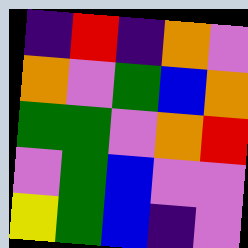[["indigo", "red", "indigo", "orange", "violet"], ["orange", "violet", "green", "blue", "orange"], ["green", "green", "violet", "orange", "red"], ["violet", "green", "blue", "violet", "violet"], ["yellow", "green", "blue", "indigo", "violet"]]